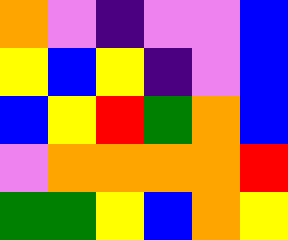[["orange", "violet", "indigo", "violet", "violet", "blue"], ["yellow", "blue", "yellow", "indigo", "violet", "blue"], ["blue", "yellow", "red", "green", "orange", "blue"], ["violet", "orange", "orange", "orange", "orange", "red"], ["green", "green", "yellow", "blue", "orange", "yellow"]]